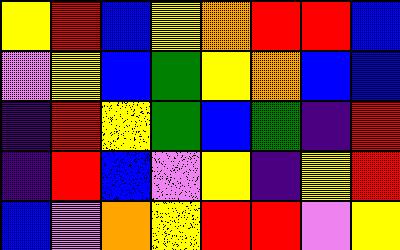[["yellow", "red", "blue", "yellow", "orange", "red", "red", "blue"], ["violet", "yellow", "blue", "green", "yellow", "orange", "blue", "blue"], ["indigo", "red", "yellow", "green", "blue", "green", "indigo", "red"], ["indigo", "red", "blue", "violet", "yellow", "indigo", "yellow", "red"], ["blue", "violet", "orange", "yellow", "red", "red", "violet", "yellow"]]